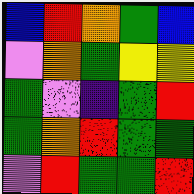[["blue", "red", "orange", "green", "blue"], ["violet", "orange", "green", "yellow", "yellow"], ["green", "violet", "indigo", "green", "red"], ["green", "orange", "red", "green", "green"], ["violet", "red", "green", "green", "red"]]